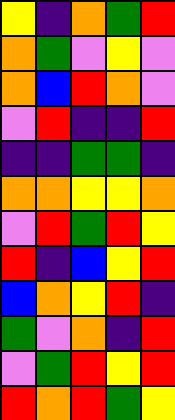[["yellow", "indigo", "orange", "green", "red"], ["orange", "green", "violet", "yellow", "violet"], ["orange", "blue", "red", "orange", "violet"], ["violet", "red", "indigo", "indigo", "red"], ["indigo", "indigo", "green", "green", "indigo"], ["orange", "orange", "yellow", "yellow", "orange"], ["violet", "red", "green", "red", "yellow"], ["red", "indigo", "blue", "yellow", "red"], ["blue", "orange", "yellow", "red", "indigo"], ["green", "violet", "orange", "indigo", "red"], ["violet", "green", "red", "yellow", "red"], ["red", "orange", "red", "green", "yellow"]]